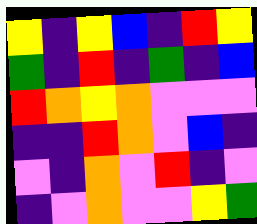[["yellow", "indigo", "yellow", "blue", "indigo", "red", "yellow"], ["green", "indigo", "red", "indigo", "green", "indigo", "blue"], ["red", "orange", "yellow", "orange", "violet", "violet", "violet"], ["indigo", "indigo", "red", "orange", "violet", "blue", "indigo"], ["violet", "indigo", "orange", "violet", "red", "indigo", "violet"], ["indigo", "violet", "orange", "violet", "violet", "yellow", "green"]]